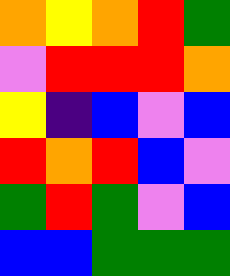[["orange", "yellow", "orange", "red", "green"], ["violet", "red", "red", "red", "orange"], ["yellow", "indigo", "blue", "violet", "blue"], ["red", "orange", "red", "blue", "violet"], ["green", "red", "green", "violet", "blue"], ["blue", "blue", "green", "green", "green"]]